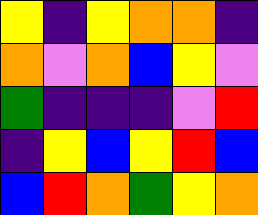[["yellow", "indigo", "yellow", "orange", "orange", "indigo"], ["orange", "violet", "orange", "blue", "yellow", "violet"], ["green", "indigo", "indigo", "indigo", "violet", "red"], ["indigo", "yellow", "blue", "yellow", "red", "blue"], ["blue", "red", "orange", "green", "yellow", "orange"]]